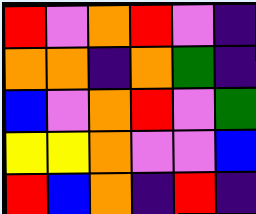[["red", "violet", "orange", "red", "violet", "indigo"], ["orange", "orange", "indigo", "orange", "green", "indigo"], ["blue", "violet", "orange", "red", "violet", "green"], ["yellow", "yellow", "orange", "violet", "violet", "blue"], ["red", "blue", "orange", "indigo", "red", "indigo"]]